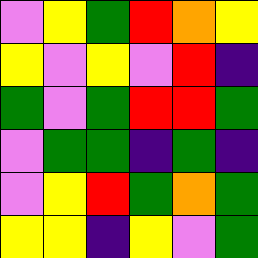[["violet", "yellow", "green", "red", "orange", "yellow"], ["yellow", "violet", "yellow", "violet", "red", "indigo"], ["green", "violet", "green", "red", "red", "green"], ["violet", "green", "green", "indigo", "green", "indigo"], ["violet", "yellow", "red", "green", "orange", "green"], ["yellow", "yellow", "indigo", "yellow", "violet", "green"]]